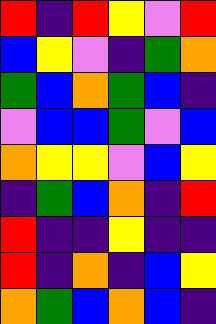[["red", "indigo", "red", "yellow", "violet", "red"], ["blue", "yellow", "violet", "indigo", "green", "orange"], ["green", "blue", "orange", "green", "blue", "indigo"], ["violet", "blue", "blue", "green", "violet", "blue"], ["orange", "yellow", "yellow", "violet", "blue", "yellow"], ["indigo", "green", "blue", "orange", "indigo", "red"], ["red", "indigo", "indigo", "yellow", "indigo", "indigo"], ["red", "indigo", "orange", "indigo", "blue", "yellow"], ["orange", "green", "blue", "orange", "blue", "indigo"]]